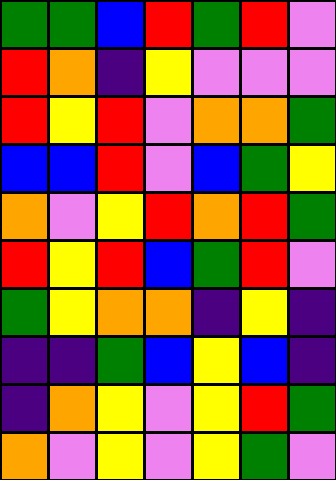[["green", "green", "blue", "red", "green", "red", "violet"], ["red", "orange", "indigo", "yellow", "violet", "violet", "violet"], ["red", "yellow", "red", "violet", "orange", "orange", "green"], ["blue", "blue", "red", "violet", "blue", "green", "yellow"], ["orange", "violet", "yellow", "red", "orange", "red", "green"], ["red", "yellow", "red", "blue", "green", "red", "violet"], ["green", "yellow", "orange", "orange", "indigo", "yellow", "indigo"], ["indigo", "indigo", "green", "blue", "yellow", "blue", "indigo"], ["indigo", "orange", "yellow", "violet", "yellow", "red", "green"], ["orange", "violet", "yellow", "violet", "yellow", "green", "violet"]]